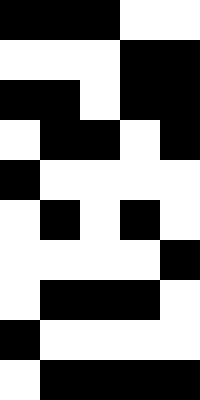[["black", "black", "black", "white", "white"], ["white", "white", "white", "black", "black"], ["black", "black", "white", "black", "black"], ["white", "black", "black", "white", "black"], ["black", "white", "white", "white", "white"], ["white", "black", "white", "black", "white"], ["white", "white", "white", "white", "black"], ["white", "black", "black", "black", "white"], ["black", "white", "white", "white", "white"], ["white", "black", "black", "black", "black"]]